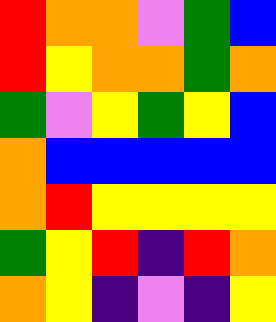[["red", "orange", "orange", "violet", "green", "blue"], ["red", "yellow", "orange", "orange", "green", "orange"], ["green", "violet", "yellow", "green", "yellow", "blue"], ["orange", "blue", "blue", "blue", "blue", "blue"], ["orange", "red", "yellow", "yellow", "yellow", "yellow"], ["green", "yellow", "red", "indigo", "red", "orange"], ["orange", "yellow", "indigo", "violet", "indigo", "yellow"]]